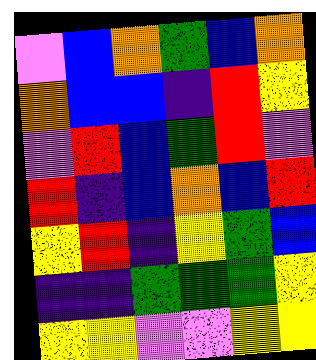[["violet", "blue", "orange", "green", "blue", "orange"], ["orange", "blue", "blue", "indigo", "red", "yellow"], ["violet", "red", "blue", "green", "red", "violet"], ["red", "indigo", "blue", "orange", "blue", "red"], ["yellow", "red", "indigo", "yellow", "green", "blue"], ["indigo", "indigo", "green", "green", "green", "yellow"], ["yellow", "yellow", "violet", "violet", "yellow", "yellow"]]